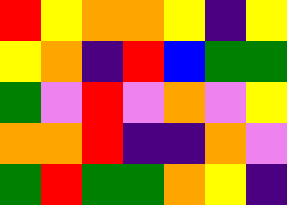[["red", "yellow", "orange", "orange", "yellow", "indigo", "yellow"], ["yellow", "orange", "indigo", "red", "blue", "green", "green"], ["green", "violet", "red", "violet", "orange", "violet", "yellow"], ["orange", "orange", "red", "indigo", "indigo", "orange", "violet"], ["green", "red", "green", "green", "orange", "yellow", "indigo"]]